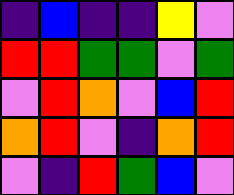[["indigo", "blue", "indigo", "indigo", "yellow", "violet"], ["red", "red", "green", "green", "violet", "green"], ["violet", "red", "orange", "violet", "blue", "red"], ["orange", "red", "violet", "indigo", "orange", "red"], ["violet", "indigo", "red", "green", "blue", "violet"]]